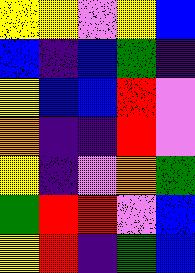[["yellow", "yellow", "violet", "yellow", "blue"], ["blue", "indigo", "blue", "green", "indigo"], ["yellow", "blue", "blue", "red", "violet"], ["orange", "indigo", "indigo", "red", "violet"], ["yellow", "indigo", "violet", "orange", "green"], ["green", "red", "red", "violet", "blue"], ["yellow", "red", "indigo", "green", "blue"]]